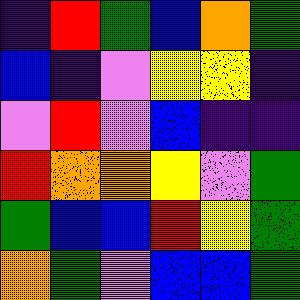[["indigo", "red", "green", "blue", "orange", "green"], ["blue", "indigo", "violet", "yellow", "yellow", "indigo"], ["violet", "red", "violet", "blue", "indigo", "indigo"], ["red", "orange", "orange", "yellow", "violet", "green"], ["green", "blue", "blue", "red", "yellow", "green"], ["orange", "green", "violet", "blue", "blue", "green"]]